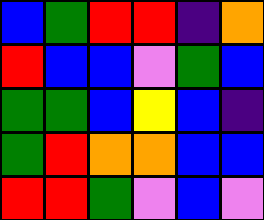[["blue", "green", "red", "red", "indigo", "orange"], ["red", "blue", "blue", "violet", "green", "blue"], ["green", "green", "blue", "yellow", "blue", "indigo"], ["green", "red", "orange", "orange", "blue", "blue"], ["red", "red", "green", "violet", "blue", "violet"]]